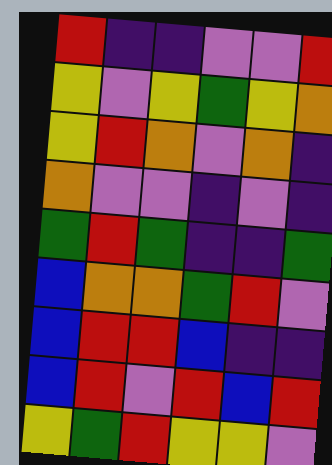[["red", "indigo", "indigo", "violet", "violet", "red"], ["yellow", "violet", "yellow", "green", "yellow", "orange"], ["yellow", "red", "orange", "violet", "orange", "indigo"], ["orange", "violet", "violet", "indigo", "violet", "indigo"], ["green", "red", "green", "indigo", "indigo", "green"], ["blue", "orange", "orange", "green", "red", "violet"], ["blue", "red", "red", "blue", "indigo", "indigo"], ["blue", "red", "violet", "red", "blue", "red"], ["yellow", "green", "red", "yellow", "yellow", "violet"]]